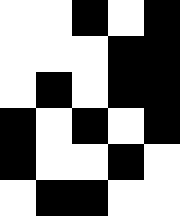[["white", "white", "black", "white", "black"], ["white", "white", "white", "black", "black"], ["white", "black", "white", "black", "black"], ["black", "white", "black", "white", "black"], ["black", "white", "white", "black", "white"], ["white", "black", "black", "white", "white"]]